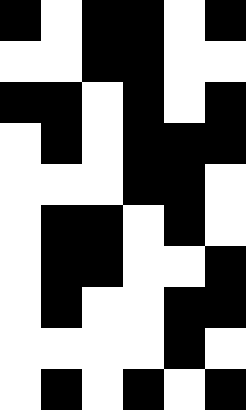[["black", "white", "black", "black", "white", "black"], ["white", "white", "black", "black", "white", "white"], ["black", "black", "white", "black", "white", "black"], ["white", "black", "white", "black", "black", "black"], ["white", "white", "white", "black", "black", "white"], ["white", "black", "black", "white", "black", "white"], ["white", "black", "black", "white", "white", "black"], ["white", "black", "white", "white", "black", "black"], ["white", "white", "white", "white", "black", "white"], ["white", "black", "white", "black", "white", "black"]]